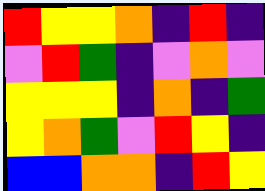[["red", "yellow", "yellow", "orange", "indigo", "red", "indigo"], ["violet", "red", "green", "indigo", "violet", "orange", "violet"], ["yellow", "yellow", "yellow", "indigo", "orange", "indigo", "green"], ["yellow", "orange", "green", "violet", "red", "yellow", "indigo"], ["blue", "blue", "orange", "orange", "indigo", "red", "yellow"]]